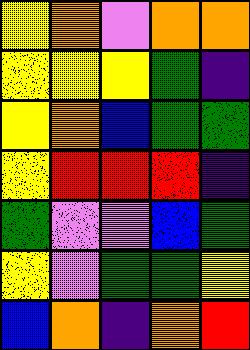[["yellow", "orange", "violet", "orange", "orange"], ["yellow", "yellow", "yellow", "green", "indigo"], ["yellow", "orange", "blue", "green", "green"], ["yellow", "red", "red", "red", "indigo"], ["green", "violet", "violet", "blue", "green"], ["yellow", "violet", "green", "green", "yellow"], ["blue", "orange", "indigo", "orange", "red"]]